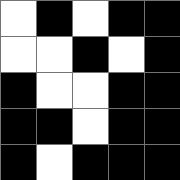[["white", "black", "white", "black", "black"], ["white", "white", "black", "white", "black"], ["black", "white", "white", "black", "black"], ["black", "black", "white", "black", "black"], ["black", "white", "black", "black", "black"]]